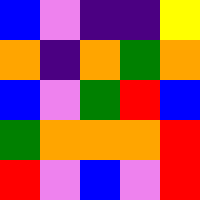[["blue", "violet", "indigo", "indigo", "yellow"], ["orange", "indigo", "orange", "green", "orange"], ["blue", "violet", "green", "red", "blue"], ["green", "orange", "orange", "orange", "red"], ["red", "violet", "blue", "violet", "red"]]